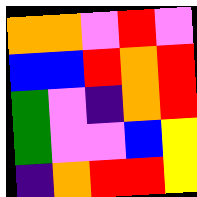[["orange", "orange", "violet", "red", "violet"], ["blue", "blue", "red", "orange", "red"], ["green", "violet", "indigo", "orange", "red"], ["green", "violet", "violet", "blue", "yellow"], ["indigo", "orange", "red", "red", "yellow"]]